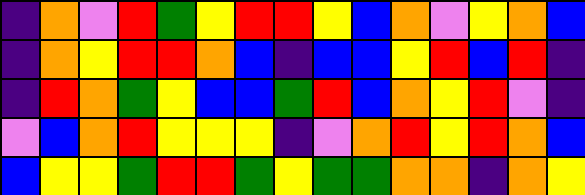[["indigo", "orange", "violet", "red", "green", "yellow", "red", "red", "yellow", "blue", "orange", "violet", "yellow", "orange", "blue"], ["indigo", "orange", "yellow", "red", "red", "orange", "blue", "indigo", "blue", "blue", "yellow", "red", "blue", "red", "indigo"], ["indigo", "red", "orange", "green", "yellow", "blue", "blue", "green", "red", "blue", "orange", "yellow", "red", "violet", "indigo"], ["violet", "blue", "orange", "red", "yellow", "yellow", "yellow", "indigo", "violet", "orange", "red", "yellow", "red", "orange", "blue"], ["blue", "yellow", "yellow", "green", "red", "red", "green", "yellow", "green", "green", "orange", "orange", "indigo", "orange", "yellow"]]